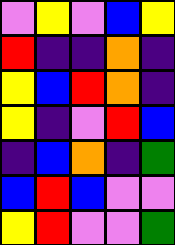[["violet", "yellow", "violet", "blue", "yellow"], ["red", "indigo", "indigo", "orange", "indigo"], ["yellow", "blue", "red", "orange", "indigo"], ["yellow", "indigo", "violet", "red", "blue"], ["indigo", "blue", "orange", "indigo", "green"], ["blue", "red", "blue", "violet", "violet"], ["yellow", "red", "violet", "violet", "green"]]